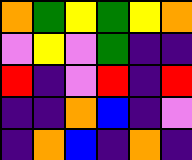[["orange", "green", "yellow", "green", "yellow", "orange"], ["violet", "yellow", "violet", "green", "indigo", "indigo"], ["red", "indigo", "violet", "red", "indigo", "red"], ["indigo", "indigo", "orange", "blue", "indigo", "violet"], ["indigo", "orange", "blue", "indigo", "orange", "indigo"]]